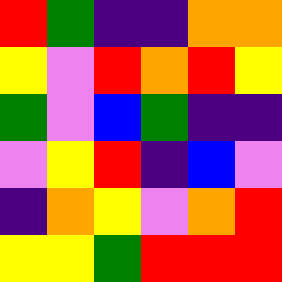[["red", "green", "indigo", "indigo", "orange", "orange"], ["yellow", "violet", "red", "orange", "red", "yellow"], ["green", "violet", "blue", "green", "indigo", "indigo"], ["violet", "yellow", "red", "indigo", "blue", "violet"], ["indigo", "orange", "yellow", "violet", "orange", "red"], ["yellow", "yellow", "green", "red", "red", "red"]]